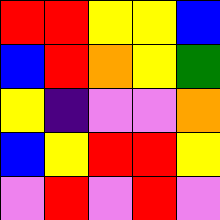[["red", "red", "yellow", "yellow", "blue"], ["blue", "red", "orange", "yellow", "green"], ["yellow", "indigo", "violet", "violet", "orange"], ["blue", "yellow", "red", "red", "yellow"], ["violet", "red", "violet", "red", "violet"]]